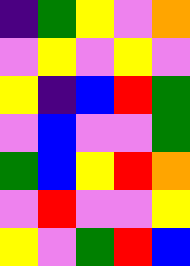[["indigo", "green", "yellow", "violet", "orange"], ["violet", "yellow", "violet", "yellow", "violet"], ["yellow", "indigo", "blue", "red", "green"], ["violet", "blue", "violet", "violet", "green"], ["green", "blue", "yellow", "red", "orange"], ["violet", "red", "violet", "violet", "yellow"], ["yellow", "violet", "green", "red", "blue"]]